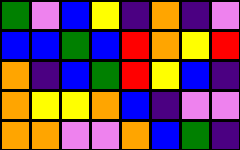[["green", "violet", "blue", "yellow", "indigo", "orange", "indigo", "violet"], ["blue", "blue", "green", "blue", "red", "orange", "yellow", "red"], ["orange", "indigo", "blue", "green", "red", "yellow", "blue", "indigo"], ["orange", "yellow", "yellow", "orange", "blue", "indigo", "violet", "violet"], ["orange", "orange", "violet", "violet", "orange", "blue", "green", "indigo"]]